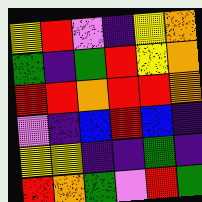[["yellow", "red", "violet", "indigo", "yellow", "orange"], ["green", "indigo", "green", "red", "yellow", "orange"], ["red", "red", "orange", "red", "red", "orange"], ["violet", "indigo", "blue", "red", "blue", "indigo"], ["yellow", "yellow", "indigo", "indigo", "green", "indigo"], ["red", "orange", "green", "violet", "red", "green"]]